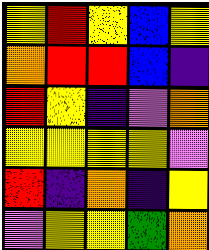[["yellow", "red", "yellow", "blue", "yellow"], ["orange", "red", "red", "blue", "indigo"], ["red", "yellow", "indigo", "violet", "orange"], ["yellow", "yellow", "yellow", "yellow", "violet"], ["red", "indigo", "orange", "indigo", "yellow"], ["violet", "yellow", "yellow", "green", "orange"]]